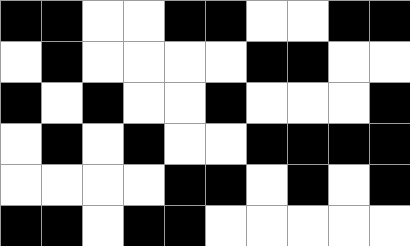[["black", "black", "white", "white", "black", "black", "white", "white", "black", "black"], ["white", "black", "white", "white", "white", "white", "black", "black", "white", "white"], ["black", "white", "black", "white", "white", "black", "white", "white", "white", "black"], ["white", "black", "white", "black", "white", "white", "black", "black", "black", "black"], ["white", "white", "white", "white", "black", "black", "white", "black", "white", "black"], ["black", "black", "white", "black", "black", "white", "white", "white", "white", "white"]]